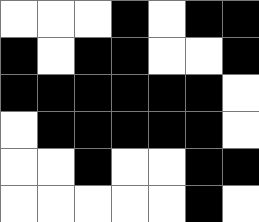[["white", "white", "white", "black", "white", "black", "black"], ["black", "white", "black", "black", "white", "white", "black"], ["black", "black", "black", "black", "black", "black", "white"], ["white", "black", "black", "black", "black", "black", "white"], ["white", "white", "black", "white", "white", "black", "black"], ["white", "white", "white", "white", "white", "black", "white"]]